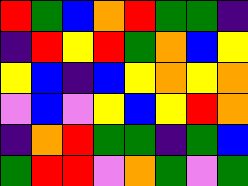[["red", "green", "blue", "orange", "red", "green", "green", "indigo"], ["indigo", "red", "yellow", "red", "green", "orange", "blue", "yellow"], ["yellow", "blue", "indigo", "blue", "yellow", "orange", "yellow", "orange"], ["violet", "blue", "violet", "yellow", "blue", "yellow", "red", "orange"], ["indigo", "orange", "red", "green", "green", "indigo", "green", "blue"], ["green", "red", "red", "violet", "orange", "green", "violet", "green"]]